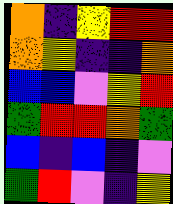[["orange", "indigo", "yellow", "red", "red"], ["orange", "yellow", "indigo", "indigo", "orange"], ["blue", "blue", "violet", "yellow", "red"], ["green", "red", "red", "orange", "green"], ["blue", "indigo", "blue", "indigo", "violet"], ["green", "red", "violet", "indigo", "yellow"]]